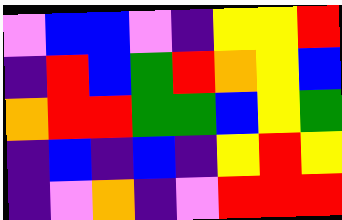[["violet", "blue", "blue", "violet", "indigo", "yellow", "yellow", "red"], ["indigo", "red", "blue", "green", "red", "orange", "yellow", "blue"], ["orange", "red", "red", "green", "green", "blue", "yellow", "green"], ["indigo", "blue", "indigo", "blue", "indigo", "yellow", "red", "yellow"], ["indigo", "violet", "orange", "indigo", "violet", "red", "red", "red"]]